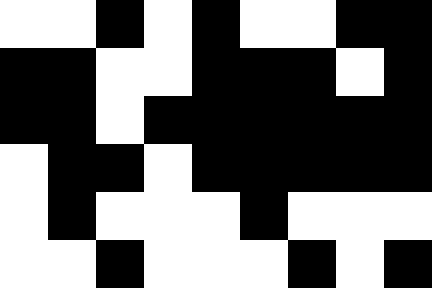[["white", "white", "black", "white", "black", "white", "white", "black", "black"], ["black", "black", "white", "white", "black", "black", "black", "white", "black"], ["black", "black", "white", "black", "black", "black", "black", "black", "black"], ["white", "black", "black", "white", "black", "black", "black", "black", "black"], ["white", "black", "white", "white", "white", "black", "white", "white", "white"], ["white", "white", "black", "white", "white", "white", "black", "white", "black"]]